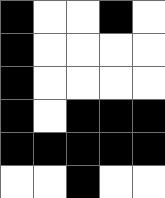[["black", "white", "white", "black", "white"], ["black", "white", "white", "white", "white"], ["black", "white", "white", "white", "white"], ["black", "white", "black", "black", "black"], ["black", "black", "black", "black", "black"], ["white", "white", "black", "white", "white"]]